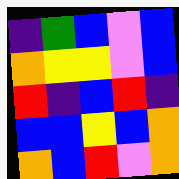[["indigo", "green", "blue", "violet", "blue"], ["orange", "yellow", "yellow", "violet", "blue"], ["red", "indigo", "blue", "red", "indigo"], ["blue", "blue", "yellow", "blue", "orange"], ["orange", "blue", "red", "violet", "orange"]]